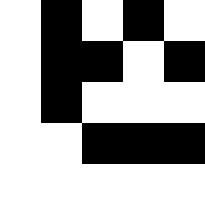[["white", "black", "white", "black", "white"], ["white", "black", "black", "white", "black"], ["white", "black", "white", "white", "white"], ["white", "white", "black", "black", "black"], ["white", "white", "white", "white", "white"]]